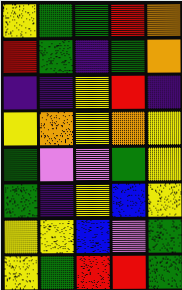[["yellow", "green", "green", "red", "orange"], ["red", "green", "indigo", "green", "orange"], ["indigo", "indigo", "yellow", "red", "indigo"], ["yellow", "orange", "yellow", "orange", "yellow"], ["green", "violet", "violet", "green", "yellow"], ["green", "indigo", "yellow", "blue", "yellow"], ["yellow", "yellow", "blue", "violet", "green"], ["yellow", "green", "red", "red", "green"]]